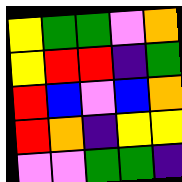[["yellow", "green", "green", "violet", "orange"], ["yellow", "red", "red", "indigo", "green"], ["red", "blue", "violet", "blue", "orange"], ["red", "orange", "indigo", "yellow", "yellow"], ["violet", "violet", "green", "green", "indigo"]]